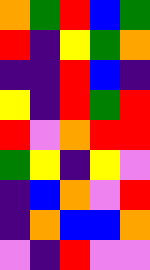[["orange", "green", "red", "blue", "green"], ["red", "indigo", "yellow", "green", "orange"], ["indigo", "indigo", "red", "blue", "indigo"], ["yellow", "indigo", "red", "green", "red"], ["red", "violet", "orange", "red", "red"], ["green", "yellow", "indigo", "yellow", "violet"], ["indigo", "blue", "orange", "violet", "red"], ["indigo", "orange", "blue", "blue", "orange"], ["violet", "indigo", "red", "violet", "violet"]]